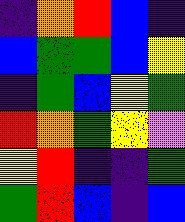[["indigo", "orange", "red", "blue", "indigo"], ["blue", "green", "green", "blue", "yellow"], ["indigo", "green", "blue", "yellow", "green"], ["red", "orange", "green", "yellow", "violet"], ["yellow", "red", "indigo", "indigo", "green"], ["green", "red", "blue", "indigo", "blue"]]